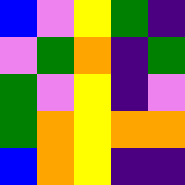[["blue", "violet", "yellow", "green", "indigo"], ["violet", "green", "orange", "indigo", "green"], ["green", "violet", "yellow", "indigo", "violet"], ["green", "orange", "yellow", "orange", "orange"], ["blue", "orange", "yellow", "indigo", "indigo"]]